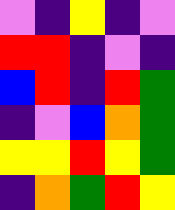[["violet", "indigo", "yellow", "indigo", "violet"], ["red", "red", "indigo", "violet", "indigo"], ["blue", "red", "indigo", "red", "green"], ["indigo", "violet", "blue", "orange", "green"], ["yellow", "yellow", "red", "yellow", "green"], ["indigo", "orange", "green", "red", "yellow"]]